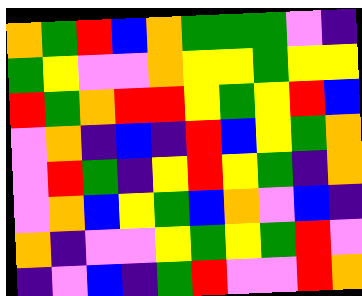[["orange", "green", "red", "blue", "orange", "green", "green", "green", "violet", "indigo"], ["green", "yellow", "violet", "violet", "orange", "yellow", "yellow", "green", "yellow", "yellow"], ["red", "green", "orange", "red", "red", "yellow", "green", "yellow", "red", "blue"], ["violet", "orange", "indigo", "blue", "indigo", "red", "blue", "yellow", "green", "orange"], ["violet", "red", "green", "indigo", "yellow", "red", "yellow", "green", "indigo", "orange"], ["violet", "orange", "blue", "yellow", "green", "blue", "orange", "violet", "blue", "indigo"], ["orange", "indigo", "violet", "violet", "yellow", "green", "yellow", "green", "red", "violet"], ["indigo", "violet", "blue", "indigo", "green", "red", "violet", "violet", "red", "orange"]]